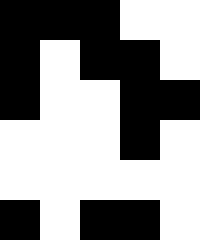[["black", "black", "black", "white", "white"], ["black", "white", "black", "black", "white"], ["black", "white", "white", "black", "black"], ["white", "white", "white", "black", "white"], ["white", "white", "white", "white", "white"], ["black", "white", "black", "black", "white"]]